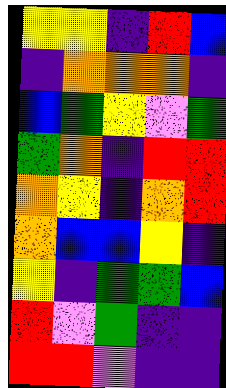[["yellow", "yellow", "indigo", "red", "blue"], ["indigo", "orange", "orange", "orange", "indigo"], ["blue", "green", "yellow", "violet", "green"], ["green", "orange", "indigo", "red", "red"], ["orange", "yellow", "indigo", "orange", "red"], ["orange", "blue", "blue", "yellow", "indigo"], ["yellow", "indigo", "green", "green", "blue"], ["red", "violet", "green", "indigo", "indigo"], ["red", "red", "violet", "indigo", "indigo"]]